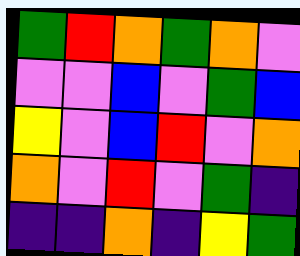[["green", "red", "orange", "green", "orange", "violet"], ["violet", "violet", "blue", "violet", "green", "blue"], ["yellow", "violet", "blue", "red", "violet", "orange"], ["orange", "violet", "red", "violet", "green", "indigo"], ["indigo", "indigo", "orange", "indigo", "yellow", "green"]]